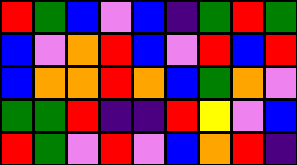[["red", "green", "blue", "violet", "blue", "indigo", "green", "red", "green"], ["blue", "violet", "orange", "red", "blue", "violet", "red", "blue", "red"], ["blue", "orange", "orange", "red", "orange", "blue", "green", "orange", "violet"], ["green", "green", "red", "indigo", "indigo", "red", "yellow", "violet", "blue"], ["red", "green", "violet", "red", "violet", "blue", "orange", "red", "indigo"]]